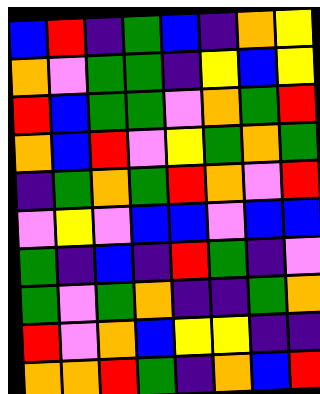[["blue", "red", "indigo", "green", "blue", "indigo", "orange", "yellow"], ["orange", "violet", "green", "green", "indigo", "yellow", "blue", "yellow"], ["red", "blue", "green", "green", "violet", "orange", "green", "red"], ["orange", "blue", "red", "violet", "yellow", "green", "orange", "green"], ["indigo", "green", "orange", "green", "red", "orange", "violet", "red"], ["violet", "yellow", "violet", "blue", "blue", "violet", "blue", "blue"], ["green", "indigo", "blue", "indigo", "red", "green", "indigo", "violet"], ["green", "violet", "green", "orange", "indigo", "indigo", "green", "orange"], ["red", "violet", "orange", "blue", "yellow", "yellow", "indigo", "indigo"], ["orange", "orange", "red", "green", "indigo", "orange", "blue", "red"]]